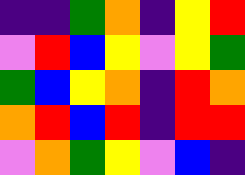[["indigo", "indigo", "green", "orange", "indigo", "yellow", "red"], ["violet", "red", "blue", "yellow", "violet", "yellow", "green"], ["green", "blue", "yellow", "orange", "indigo", "red", "orange"], ["orange", "red", "blue", "red", "indigo", "red", "red"], ["violet", "orange", "green", "yellow", "violet", "blue", "indigo"]]